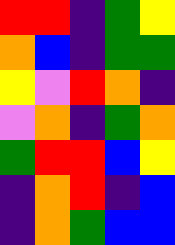[["red", "red", "indigo", "green", "yellow"], ["orange", "blue", "indigo", "green", "green"], ["yellow", "violet", "red", "orange", "indigo"], ["violet", "orange", "indigo", "green", "orange"], ["green", "red", "red", "blue", "yellow"], ["indigo", "orange", "red", "indigo", "blue"], ["indigo", "orange", "green", "blue", "blue"]]